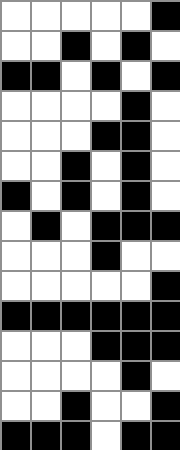[["white", "white", "white", "white", "white", "black"], ["white", "white", "black", "white", "black", "white"], ["black", "black", "white", "black", "white", "black"], ["white", "white", "white", "white", "black", "white"], ["white", "white", "white", "black", "black", "white"], ["white", "white", "black", "white", "black", "white"], ["black", "white", "black", "white", "black", "white"], ["white", "black", "white", "black", "black", "black"], ["white", "white", "white", "black", "white", "white"], ["white", "white", "white", "white", "white", "black"], ["black", "black", "black", "black", "black", "black"], ["white", "white", "white", "black", "black", "black"], ["white", "white", "white", "white", "black", "white"], ["white", "white", "black", "white", "white", "black"], ["black", "black", "black", "white", "black", "black"]]